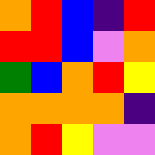[["orange", "red", "blue", "indigo", "red"], ["red", "red", "blue", "violet", "orange"], ["green", "blue", "orange", "red", "yellow"], ["orange", "orange", "orange", "orange", "indigo"], ["orange", "red", "yellow", "violet", "violet"]]